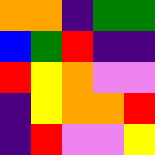[["orange", "orange", "indigo", "green", "green"], ["blue", "green", "red", "indigo", "indigo"], ["red", "yellow", "orange", "violet", "violet"], ["indigo", "yellow", "orange", "orange", "red"], ["indigo", "red", "violet", "violet", "yellow"]]